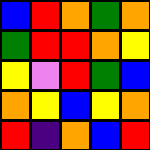[["blue", "red", "orange", "green", "orange"], ["green", "red", "red", "orange", "yellow"], ["yellow", "violet", "red", "green", "blue"], ["orange", "yellow", "blue", "yellow", "orange"], ["red", "indigo", "orange", "blue", "red"]]